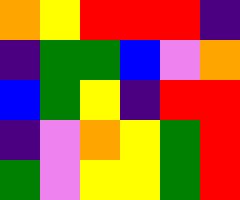[["orange", "yellow", "red", "red", "red", "indigo"], ["indigo", "green", "green", "blue", "violet", "orange"], ["blue", "green", "yellow", "indigo", "red", "red"], ["indigo", "violet", "orange", "yellow", "green", "red"], ["green", "violet", "yellow", "yellow", "green", "red"]]